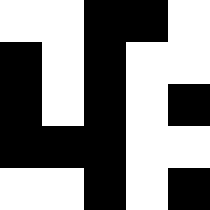[["white", "white", "black", "black", "white"], ["black", "white", "black", "white", "white"], ["black", "white", "black", "white", "black"], ["black", "black", "black", "white", "white"], ["white", "white", "black", "white", "black"]]